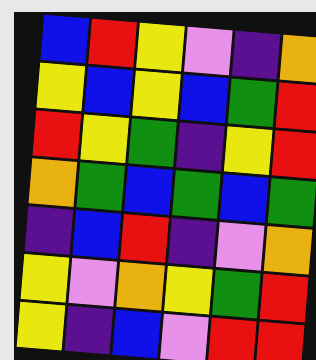[["blue", "red", "yellow", "violet", "indigo", "orange"], ["yellow", "blue", "yellow", "blue", "green", "red"], ["red", "yellow", "green", "indigo", "yellow", "red"], ["orange", "green", "blue", "green", "blue", "green"], ["indigo", "blue", "red", "indigo", "violet", "orange"], ["yellow", "violet", "orange", "yellow", "green", "red"], ["yellow", "indigo", "blue", "violet", "red", "red"]]